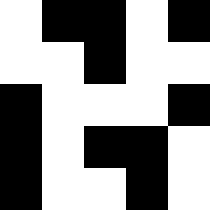[["white", "black", "black", "white", "black"], ["white", "white", "black", "white", "white"], ["black", "white", "white", "white", "black"], ["black", "white", "black", "black", "white"], ["black", "white", "white", "black", "white"]]